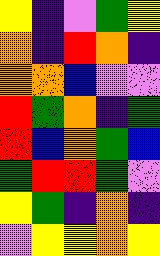[["yellow", "indigo", "violet", "green", "yellow"], ["orange", "indigo", "red", "orange", "indigo"], ["orange", "orange", "blue", "violet", "violet"], ["red", "green", "orange", "indigo", "green"], ["red", "blue", "orange", "green", "blue"], ["green", "red", "red", "green", "violet"], ["yellow", "green", "indigo", "orange", "indigo"], ["violet", "yellow", "yellow", "orange", "yellow"]]